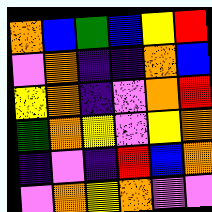[["orange", "blue", "green", "blue", "yellow", "red"], ["violet", "orange", "indigo", "indigo", "orange", "blue"], ["yellow", "orange", "indigo", "violet", "orange", "red"], ["green", "orange", "yellow", "violet", "yellow", "orange"], ["indigo", "violet", "indigo", "red", "blue", "orange"], ["violet", "orange", "yellow", "orange", "violet", "violet"]]